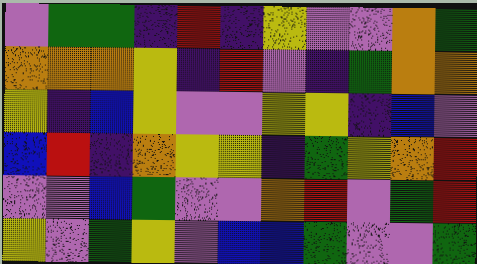[["violet", "green", "green", "indigo", "red", "indigo", "yellow", "violet", "violet", "orange", "green"], ["orange", "orange", "orange", "yellow", "indigo", "red", "violet", "indigo", "green", "orange", "orange"], ["yellow", "indigo", "blue", "yellow", "violet", "violet", "yellow", "yellow", "indigo", "blue", "violet"], ["blue", "red", "indigo", "orange", "yellow", "yellow", "indigo", "green", "yellow", "orange", "red"], ["violet", "violet", "blue", "green", "violet", "violet", "orange", "red", "violet", "green", "red"], ["yellow", "violet", "green", "yellow", "violet", "blue", "blue", "green", "violet", "violet", "green"]]